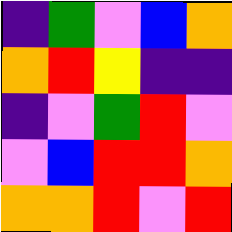[["indigo", "green", "violet", "blue", "orange"], ["orange", "red", "yellow", "indigo", "indigo"], ["indigo", "violet", "green", "red", "violet"], ["violet", "blue", "red", "red", "orange"], ["orange", "orange", "red", "violet", "red"]]